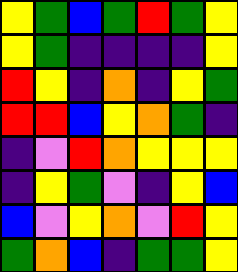[["yellow", "green", "blue", "green", "red", "green", "yellow"], ["yellow", "green", "indigo", "indigo", "indigo", "indigo", "yellow"], ["red", "yellow", "indigo", "orange", "indigo", "yellow", "green"], ["red", "red", "blue", "yellow", "orange", "green", "indigo"], ["indigo", "violet", "red", "orange", "yellow", "yellow", "yellow"], ["indigo", "yellow", "green", "violet", "indigo", "yellow", "blue"], ["blue", "violet", "yellow", "orange", "violet", "red", "yellow"], ["green", "orange", "blue", "indigo", "green", "green", "yellow"]]